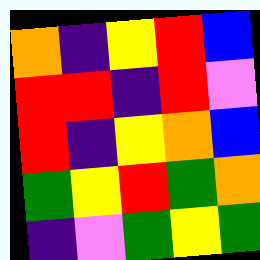[["orange", "indigo", "yellow", "red", "blue"], ["red", "red", "indigo", "red", "violet"], ["red", "indigo", "yellow", "orange", "blue"], ["green", "yellow", "red", "green", "orange"], ["indigo", "violet", "green", "yellow", "green"]]